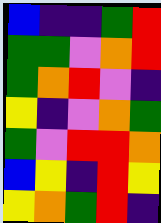[["blue", "indigo", "indigo", "green", "red"], ["green", "green", "violet", "orange", "red"], ["green", "orange", "red", "violet", "indigo"], ["yellow", "indigo", "violet", "orange", "green"], ["green", "violet", "red", "red", "orange"], ["blue", "yellow", "indigo", "red", "yellow"], ["yellow", "orange", "green", "red", "indigo"]]